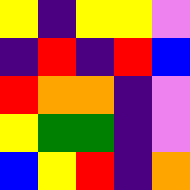[["yellow", "indigo", "yellow", "yellow", "violet"], ["indigo", "red", "indigo", "red", "blue"], ["red", "orange", "orange", "indigo", "violet"], ["yellow", "green", "green", "indigo", "violet"], ["blue", "yellow", "red", "indigo", "orange"]]